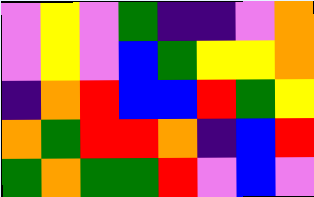[["violet", "yellow", "violet", "green", "indigo", "indigo", "violet", "orange"], ["violet", "yellow", "violet", "blue", "green", "yellow", "yellow", "orange"], ["indigo", "orange", "red", "blue", "blue", "red", "green", "yellow"], ["orange", "green", "red", "red", "orange", "indigo", "blue", "red"], ["green", "orange", "green", "green", "red", "violet", "blue", "violet"]]